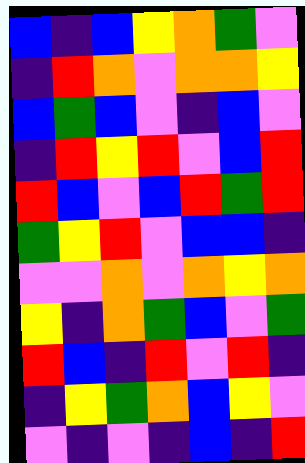[["blue", "indigo", "blue", "yellow", "orange", "green", "violet"], ["indigo", "red", "orange", "violet", "orange", "orange", "yellow"], ["blue", "green", "blue", "violet", "indigo", "blue", "violet"], ["indigo", "red", "yellow", "red", "violet", "blue", "red"], ["red", "blue", "violet", "blue", "red", "green", "red"], ["green", "yellow", "red", "violet", "blue", "blue", "indigo"], ["violet", "violet", "orange", "violet", "orange", "yellow", "orange"], ["yellow", "indigo", "orange", "green", "blue", "violet", "green"], ["red", "blue", "indigo", "red", "violet", "red", "indigo"], ["indigo", "yellow", "green", "orange", "blue", "yellow", "violet"], ["violet", "indigo", "violet", "indigo", "blue", "indigo", "red"]]